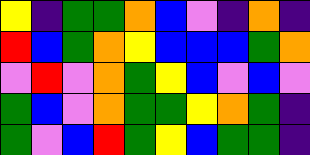[["yellow", "indigo", "green", "green", "orange", "blue", "violet", "indigo", "orange", "indigo"], ["red", "blue", "green", "orange", "yellow", "blue", "blue", "blue", "green", "orange"], ["violet", "red", "violet", "orange", "green", "yellow", "blue", "violet", "blue", "violet"], ["green", "blue", "violet", "orange", "green", "green", "yellow", "orange", "green", "indigo"], ["green", "violet", "blue", "red", "green", "yellow", "blue", "green", "green", "indigo"]]